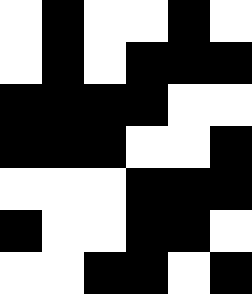[["white", "black", "white", "white", "black", "white"], ["white", "black", "white", "black", "black", "black"], ["black", "black", "black", "black", "white", "white"], ["black", "black", "black", "white", "white", "black"], ["white", "white", "white", "black", "black", "black"], ["black", "white", "white", "black", "black", "white"], ["white", "white", "black", "black", "white", "black"]]